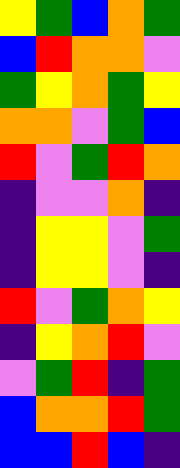[["yellow", "green", "blue", "orange", "green"], ["blue", "red", "orange", "orange", "violet"], ["green", "yellow", "orange", "green", "yellow"], ["orange", "orange", "violet", "green", "blue"], ["red", "violet", "green", "red", "orange"], ["indigo", "violet", "violet", "orange", "indigo"], ["indigo", "yellow", "yellow", "violet", "green"], ["indigo", "yellow", "yellow", "violet", "indigo"], ["red", "violet", "green", "orange", "yellow"], ["indigo", "yellow", "orange", "red", "violet"], ["violet", "green", "red", "indigo", "green"], ["blue", "orange", "orange", "red", "green"], ["blue", "blue", "red", "blue", "indigo"]]